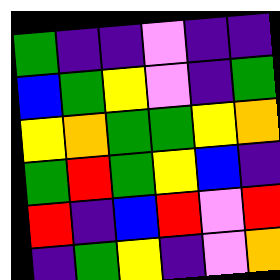[["green", "indigo", "indigo", "violet", "indigo", "indigo"], ["blue", "green", "yellow", "violet", "indigo", "green"], ["yellow", "orange", "green", "green", "yellow", "orange"], ["green", "red", "green", "yellow", "blue", "indigo"], ["red", "indigo", "blue", "red", "violet", "red"], ["indigo", "green", "yellow", "indigo", "violet", "orange"]]